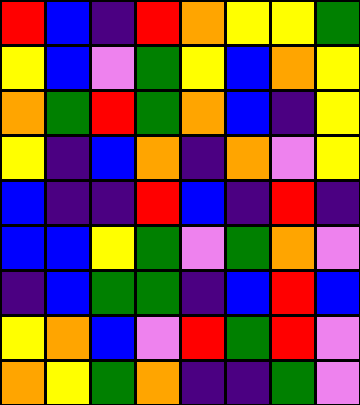[["red", "blue", "indigo", "red", "orange", "yellow", "yellow", "green"], ["yellow", "blue", "violet", "green", "yellow", "blue", "orange", "yellow"], ["orange", "green", "red", "green", "orange", "blue", "indigo", "yellow"], ["yellow", "indigo", "blue", "orange", "indigo", "orange", "violet", "yellow"], ["blue", "indigo", "indigo", "red", "blue", "indigo", "red", "indigo"], ["blue", "blue", "yellow", "green", "violet", "green", "orange", "violet"], ["indigo", "blue", "green", "green", "indigo", "blue", "red", "blue"], ["yellow", "orange", "blue", "violet", "red", "green", "red", "violet"], ["orange", "yellow", "green", "orange", "indigo", "indigo", "green", "violet"]]